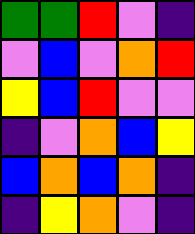[["green", "green", "red", "violet", "indigo"], ["violet", "blue", "violet", "orange", "red"], ["yellow", "blue", "red", "violet", "violet"], ["indigo", "violet", "orange", "blue", "yellow"], ["blue", "orange", "blue", "orange", "indigo"], ["indigo", "yellow", "orange", "violet", "indigo"]]